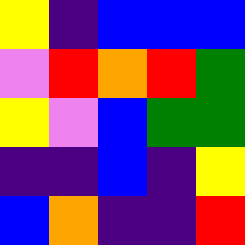[["yellow", "indigo", "blue", "blue", "blue"], ["violet", "red", "orange", "red", "green"], ["yellow", "violet", "blue", "green", "green"], ["indigo", "indigo", "blue", "indigo", "yellow"], ["blue", "orange", "indigo", "indigo", "red"]]